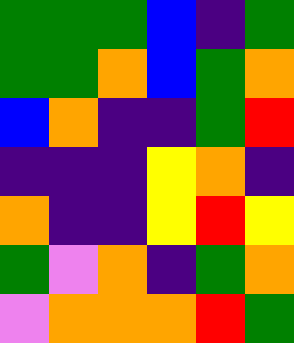[["green", "green", "green", "blue", "indigo", "green"], ["green", "green", "orange", "blue", "green", "orange"], ["blue", "orange", "indigo", "indigo", "green", "red"], ["indigo", "indigo", "indigo", "yellow", "orange", "indigo"], ["orange", "indigo", "indigo", "yellow", "red", "yellow"], ["green", "violet", "orange", "indigo", "green", "orange"], ["violet", "orange", "orange", "orange", "red", "green"]]